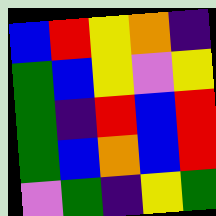[["blue", "red", "yellow", "orange", "indigo"], ["green", "blue", "yellow", "violet", "yellow"], ["green", "indigo", "red", "blue", "red"], ["green", "blue", "orange", "blue", "red"], ["violet", "green", "indigo", "yellow", "green"]]